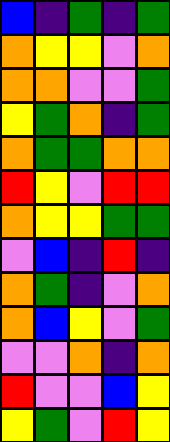[["blue", "indigo", "green", "indigo", "green"], ["orange", "yellow", "yellow", "violet", "orange"], ["orange", "orange", "violet", "violet", "green"], ["yellow", "green", "orange", "indigo", "green"], ["orange", "green", "green", "orange", "orange"], ["red", "yellow", "violet", "red", "red"], ["orange", "yellow", "yellow", "green", "green"], ["violet", "blue", "indigo", "red", "indigo"], ["orange", "green", "indigo", "violet", "orange"], ["orange", "blue", "yellow", "violet", "green"], ["violet", "violet", "orange", "indigo", "orange"], ["red", "violet", "violet", "blue", "yellow"], ["yellow", "green", "violet", "red", "yellow"]]